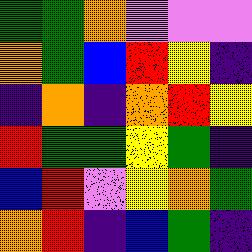[["green", "green", "orange", "violet", "violet", "violet"], ["orange", "green", "blue", "red", "yellow", "indigo"], ["indigo", "orange", "indigo", "orange", "red", "yellow"], ["red", "green", "green", "yellow", "green", "indigo"], ["blue", "red", "violet", "yellow", "orange", "green"], ["orange", "red", "indigo", "blue", "green", "indigo"]]